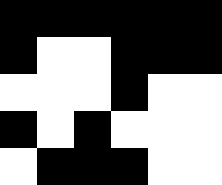[["black", "black", "black", "black", "black", "black"], ["black", "white", "white", "black", "black", "black"], ["white", "white", "white", "black", "white", "white"], ["black", "white", "black", "white", "white", "white"], ["white", "black", "black", "black", "white", "white"]]